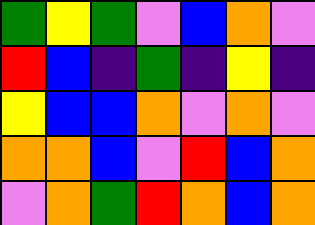[["green", "yellow", "green", "violet", "blue", "orange", "violet"], ["red", "blue", "indigo", "green", "indigo", "yellow", "indigo"], ["yellow", "blue", "blue", "orange", "violet", "orange", "violet"], ["orange", "orange", "blue", "violet", "red", "blue", "orange"], ["violet", "orange", "green", "red", "orange", "blue", "orange"]]